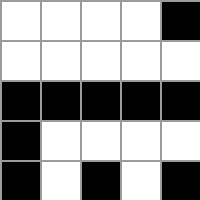[["white", "white", "white", "white", "black"], ["white", "white", "white", "white", "white"], ["black", "black", "black", "black", "black"], ["black", "white", "white", "white", "white"], ["black", "white", "black", "white", "black"]]